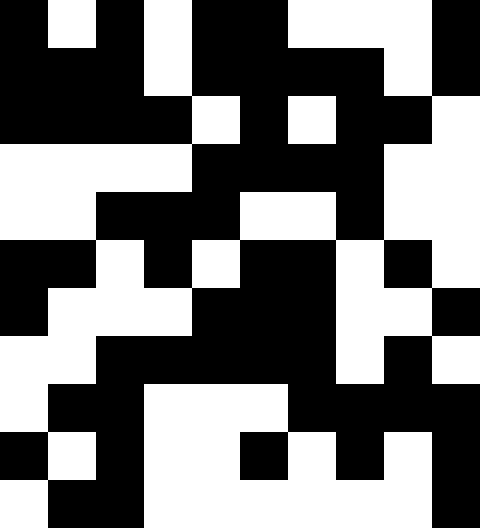[["black", "white", "black", "white", "black", "black", "white", "white", "white", "black"], ["black", "black", "black", "white", "black", "black", "black", "black", "white", "black"], ["black", "black", "black", "black", "white", "black", "white", "black", "black", "white"], ["white", "white", "white", "white", "black", "black", "black", "black", "white", "white"], ["white", "white", "black", "black", "black", "white", "white", "black", "white", "white"], ["black", "black", "white", "black", "white", "black", "black", "white", "black", "white"], ["black", "white", "white", "white", "black", "black", "black", "white", "white", "black"], ["white", "white", "black", "black", "black", "black", "black", "white", "black", "white"], ["white", "black", "black", "white", "white", "white", "black", "black", "black", "black"], ["black", "white", "black", "white", "white", "black", "white", "black", "white", "black"], ["white", "black", "black", "white", "white", "white", "white", "white", "white", "black"]]